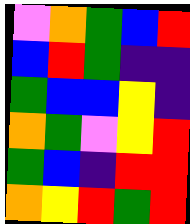[["violet", "orange", "green", "blue", "red"], ["blue", "red", "green", "indigo", "indigo"], ["green", "blue", "blue", "yellow", "indigo"], ["orange", "green", "violet", "yellow", "red"], ["green", "blue", "indigo", "red", "red"], ["orange", "yellow", "red", "green", "red"]]